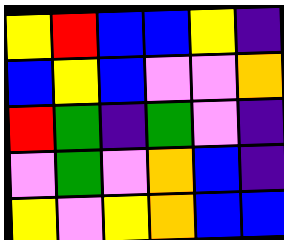[["yellow", "red", "blue", "blue", "yellow", "indigo"], ["blue", "yellow", "blue", "violet", "violet", "orange"], ["red", "green", "indigo", "green", "violet", "indigo"], ["violet", "green", "violet", "orange", "blue", "indigo"], ["yellow", "violet", "yellow", "orange", "blue", "blue"]]